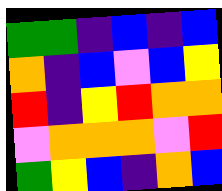[["green", "green", "indigo", "blue", "indigo", "blue"], ["orange", "indigo", "blue", "violet", "blue", "yellow"], ["red", "indigo", "yellow", "red", "orange", "orange"], ["violet", "orange", "orange", "orange", "violet", "red"], ["green", "yellow", "blue", "indigo", "orange", "blue"]]